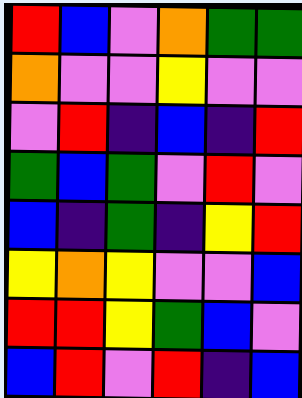[["red", "blue", "violet", "orange", "green", "green"], ["orange", "violet", "violet", "yellow", "violet", "violet"], ["violet", "red", "indigo", "blue", "indigo", "red"], ["green", "blue", "green", "violet", "red", "violet"], ["blue", "indigo", "green", "indigo", "yellow", "red"], ["yellow", "orange", "yellow", "violet", "violet", "blue"], ["red", "red", "yellow", "green", "blue", "violet"], ["blue", "red", "violet", "red", "indigo", "blue"]]